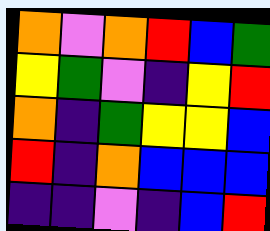[["orange", "violet", "orange", "red", "blue", "green"], ["yellow", "green", "violet", "indigo", "yellow", "red"], ["orange", "indigo", "green", "yellow", "yellow", "blue"], ["red", "indigo", "orange", "blue", "blue", "blue"], ["indigo", "indigo", "violet", "indigo", "blue", "red"]]